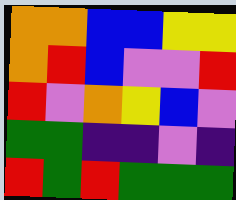[["orange", "orange", "blue", "blue", "yellow", "yellow"], ["orange", "red", "blue", "violet", "violet", "red"], ["red", "violet", "orange", "yellow", "blue", "violet"], ["green", "green", "indigo", "indigo", "violet", "indigo"], ["red", "green", "red", "green", "green", "green"]]